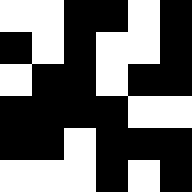[["white", "white", "black", "black", "white", "black"], ["black", "white", "black", "white", "white", "black"], ["white", "black", "black", "white", "black", "black"], ["black", "black", "black", "black", "white", "white"], ["black", "black", "white", "black", "black", "black"], ["white", "white", "white", "black", "white", "black"]]